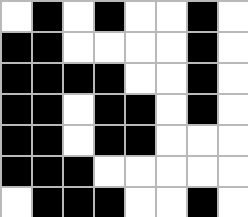[["white", "black", "white", "black", "white", "white", "black", "white"], ["black", "black", "white", "white", "white", "white", "black", "white"], ["black", "black", "black", "black", "white", "white", "black", "white"], ["black", "black", "white", "black", "black", "white", "black", "white"], ["black", "black", "white", "black", "black", "white", "white", "white"], ["black", "black", "black", "white", "white", "white", "white", "white"], ["white", "black", "black", "black", "white", "white", "black", "white"]]